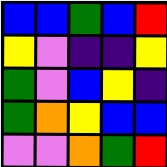[["blue", "blue", "green", "blue", "red"], ["yellow", "violet", "indigo", "indigo", "yellow"], ["green", "violet", "blue", "yellow", "indigo"], ["green", "orange", "yellow", "blue", "blue"], ["violet", "violet", "orange", "green", "red"]]